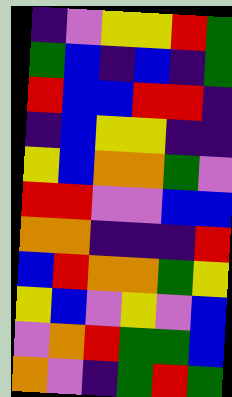[["indigo", "violet", "yellow", "yellow", "red", "green"], ["green", "blue", "indigo", "blue", "indigo", "green"], ["red", "blue", "blue", "red", "red", "indigo"], ["indigo", "blue", "yellow", "yellow", "indigo", "indigo"], ["yellow", "blue", "orange", "orange", "green", "violet"], ["red", "red", "violet", "violet", "blue", "blue"], ["orange", "orange", "indigo", "indigo", "indigo", "red"], ["blue", "red", "orange", "orange", "green", "yellow"], ["yellow", "blue", "violet", "yellow", "violet", "blue"], ["violet", "orange", "red", "green", "green", "blue"], ["orange", "violet", "indigo", "green", "red", "green"]]